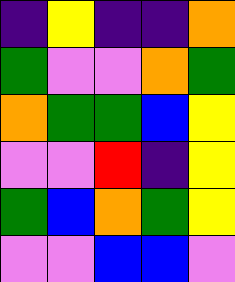[["indigo", "yellow", "indigo", "indigo", "orange"], ["green", "violet", "violet", "orange", "green"], ["orange", "green", "green", "blue", "yellow"], ["violet", "violet", "red", "indigo", "yellow"], ["green", "blue", "orange", "green", "yellow"], ["violet", "violet", "blue", "blue", "violet"]]